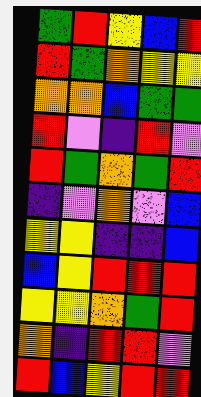[["green", "red", "yellow", "blue", "red"], ["red", "green", "orange", "yellow", "yellow"], ["orange", "orange", "blue", "green", "green"], ["red", "violet", "indigo", "red", "violet"], ["red", "green", "orange", "green", "red"], ["indigo", "violet", "orange", "violet", "blue"], ["yellow", "yellow", "indigo", "indigo", "blue"], ["blue", "yellow", "red", "red", "red"], ["yellow", "yellow", "orange", "green", "red"], ["orange", "indigo", "red", "red", "violet"], ["red", "blue", "yellow", "red", "red"]]